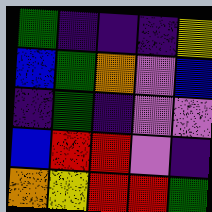[["green", "indigo", "indigo", "indigo", "yellow"], ["blue", "green", "orange", "violet", "blue"], ["indigo", "green", "indigo", "violet", "violet"], ["blue", "red", "red", "violet", "indigo"], ["orange", "yellow", "red", "red", "green"]]